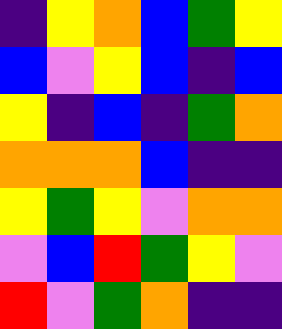[["indigo", "yellow", "orange", "blue", "green", "yellow"], ["blue", "violet", "yellow", "blue", "indigo", "blue"], ["yellow", "indigo", "blue", "indigo", "green", "orange"], ["orange", "orange", "orange", "blue", "indigo", "indigo"], ["yellow", "green", "yellow", "violet", "orange", "orange"], ["violet", "blue", "red", "green", "yellow", "violet"], ["red", "violet", "green", "orange", "indigo", "indigo"]]